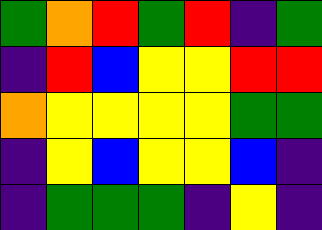[["green", "orange", "red", "green", "red", "indigo", "green"], ["indigo", "red", "blue", "yellow", "yellow", "red", "red"], ["orange", "yellow", "yellow", "yellow", "yellow", "green", "green"], ["indigo", "yellow", "blue", "yellow", "yellow", "blue", "indigo"], ["indigo", "green", "green", "green", "indigo", "yellow", "indigo"]]